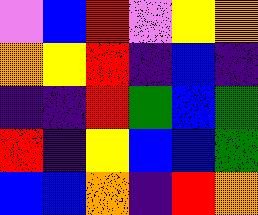[["violet", "blue", "red", "violet", "yellow", "orange"], ["orange", "yellow", "red", "indigo", "blue", "indigo"], ["indigo", "indigo", "red", "green", "blue", "green"], ["red", "indigo", "yellow", "blue", "blue", "green"], ["blue", "blue", "orange", "indigo", "red", "orange"]]